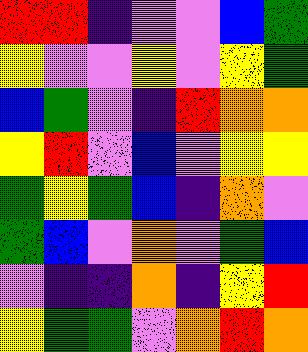[["red", "red", "indigo", "violet", "violet", "blue", "green"], ["yellow", "violet", "violet", "yellow", "violet", "yellow", "green"], ["blue", "green", "violet", "indigo", "red", "orange", "orange"], ["yellow", "red", "violet", "blue", "violet", "yellow", "yellow"], ["green", "yellow", "green", "blue", "indigo", "orange", "violet"], ["green", "blue", "violet", "orange", "violet", "green", "blue"], ["violet", "indigo", "indigo", "orange", "indigo", "yellow", "red"], ["yellow", "green", "green", "violet", "orange", "red", "orange"]]